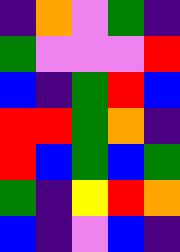[["indigo", "orange", "violet", "green", "indigo"], ["green", "violet", "violet", "violet", "red"], ["blue", "indigo", "green", "red", "blue"], ["red", "red", "green", "orange", "indigo"], ["red", "blue", "green", "blue", "green"], ["green", "indigo", "yellow", "red", "orange"], ["blue", "indigo", "violet", "blue", "indigo"]]